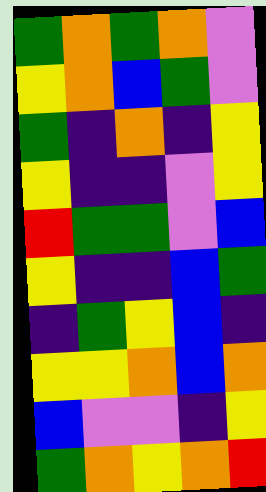[["green", "orange", "green", "orange", "violet"], ["yellow", "orange", "blue", "green", "violet"], ["green", "indigo", "orange", "indigo", "yellow"], ["yellow", "indigo", "indigo", "violet", "yellow"], ["red", "green", "green", "violet", "blue"], ["yellow", "indigo", "indigo", "blue", "green"], ["indigo", "green", "yellow", "blue", "indigo"], ["yellow", "yellow", "orange", "blue", "orange"], ["blue", "violet", "violet", "indigo", "yellow"], ["green", "orange", "yellow", "orange", "red"]]